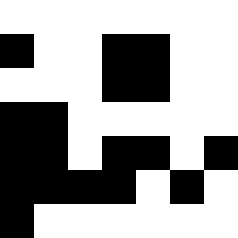[["white", "white", "white", "white", "white", "white", "white"], ["black", "white", "white", "black", "black", "white", "white"], ["white", "white", "white", "black", "black", "white", "white"], ["black", "black", "white", "white", "white", "white", "white"], ["black", "black", "white", "black", "black", "white", "black"], ["black", "black", "black", "black", "white", "black", "white"], ["black", "white", "white", "white", "white", "white", "white"]]